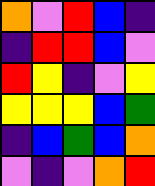[["orange", "violet", "red", "blue", "indigo"], ["indigo", "red", "red", "blue", "violet"], ["red", "yellow", "indigo", "violet", "yellow"], ["yellow", "yellow", "yellow", "blue", "green"], ["indigo", "blue", "green", "blue", "orange"], ["violet", "indigo", "violet", "orange", "red"]]